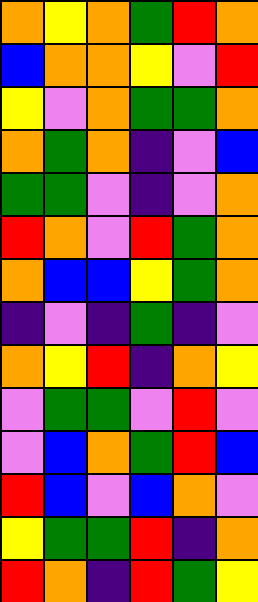[["orange", "yellow", "orange", "green", "red", "orange"], ["blue", "orange", "orange", "yellow", "violet", "red"], ["yellow", "violet", "orange", "green", "green", "orange"], ["orange", "green", "orange", "indigo", "violet", "blue"], ["green", "green", "violet", "indigo", "violet", "orange"], ["red", "orange", "violet", "red", "green", "orange"], ["orange", "blue", "blue", "yellow", "green", "orange"], ["indigo", "violet", "indigo", "green", "indigo", "violet"], ["orange", "yellow", "red", "indigo", "orange", "yellow"], ["violet", "green", "green", "violet", "red", "violet"], ["violet", "blue", "orange", "green", "red", "blue"], ["red", "blue", "violet", "blue", "orange", "violet"], ["yellow", "green", "green", "red", "indigo", "orange"], ["red", "orange", "indigo", "red", "green", "yellow"]]